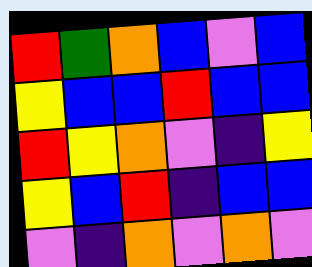[["red", "green", "orange", "blue", "violet", "blue"], ["yellow", "blue", "blue", "red", "blue", "blue"], ["red", "yellow", "orange", "violet", "indigo", "yellow"], ["yellow", "blue", "red", "indigo", "blue", "blue"], ["violet", "indigo", "orange", "violet", "orange", "violet"]]